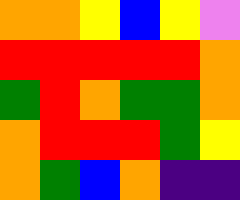[["orange", "orange", "yellow", "blue", "yellow", "violet"], ["red", "red", "red", "red", "red", "orange"], ["green", "red", "orange", "green", "green", "orange"], ["orange", "red", "red", "red", "green", "yellow"], ["orange", "green", "blue", "orange", "indigo", "indigo"]]